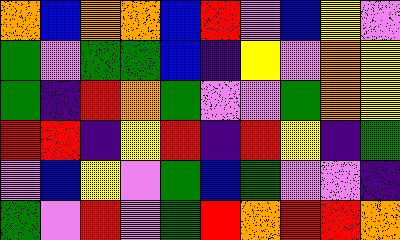[["orange", "blue", "orange", "orange", "blue", "red", "violet", "blue", "yellow", "violet"], ["green", "violet", "green", "green", "blue", "indigo", "yellow", "violet", "orange", "yellow"], ["green", "indigo", "red", "orange", "green", "violet", "violet", "green", "orange", "yellow"], ["red", "red", "indigo", "yellow", "red", "indigo", "red", "yellow", "indigo", "green"], ["violet", "blue", "yellow", "violet", "green", "blue", "green", "violet", "violet", "indigo"], ["green", "violet", "red", "violet", "green", "red", "orange", "red", "red", "orange"]]